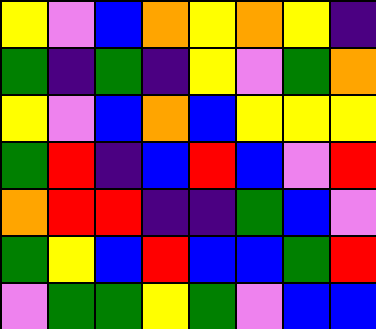[["yellow", "violet", "blue", "orange", "yellow", "orange", "yellow", "indigo"], ["green", "indigo", "green", "indigo", "yellow", "violet", "green", "orange"], ["yellow", "violet", "blue", "orange", "blue", "yellow", "yellow", "yellow"], ["green", "red", "indigo", "blue", "red", "blue", "violet", "red"], ["orange", "red", "red", "indigo", "indigo", "green", "blue", "violet"], ["green", "yellow", "blue", "red", "blue", "blue", "green", "red"], ["violet", "green", "green", "yellow", "green", "violet", "blue", "blue"]]